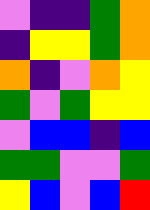[["violet", "indigo", "indigo", "green", "orange"], ["indigo", "yellow", "yellow", "green", "orange"], ["orange", "indigo", "violet", "orange", "yellow"], ["green", "violet", "green", "yellow", "yellow"], ["violet", "blue", "blue", "indigo", "blue"], ["green", "green", "violet", "violet", "green"], ["yellow", "blue", "violet", "blue", "red"]]